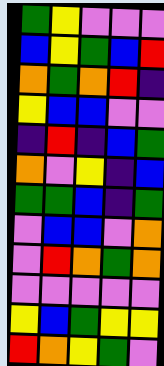[["green", "yellow", "violet", "violet", "violet"], ["blue", "yellow", "green", "blue", "red"], ["orange", "green", "orange", "red", "indigo"], ["yellow", "blue", "blue", "violet", "violet"], ["indigo", "red", "indigo", "blue", "green"], ["orange", "violet", "yellow", "indigo", "blue"], ["green", "green", "blue", "indigo", "green"], ["violet", "blue", "blue", "violet", "orange"], ["violet", "red", "orange", "green", "orange"], ["violet", "violet", "violet", "violet", "violet"], ["yellow", "blue", "green", "yellow", "yellow"], ["red", "orange", "yellow", "green", "violet"]]